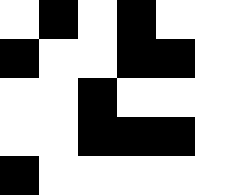[["white", "black", "white", "black", "white", "white"], ["black", "white", "white", "black", "black", "white"], ["white", "white", "black", "white", "white", "white"], ["white", "white", "black", "black", "black", "white"], ["black", "white", "white", "white", "white", "white"]]